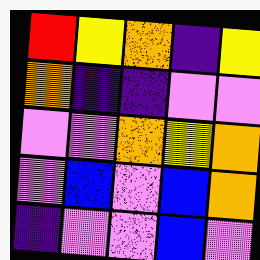[["red", "yellow", "orange", "indigo", "yellow"], ["orange", "indigo", "indigo", "violet", "violet"], ["violet", "violet", "orange", "yellow", "orange"], ["violet", "blue", "violet", "blue", "orange"], ["indigo", "violet", "violet", "blue", "violet"]]